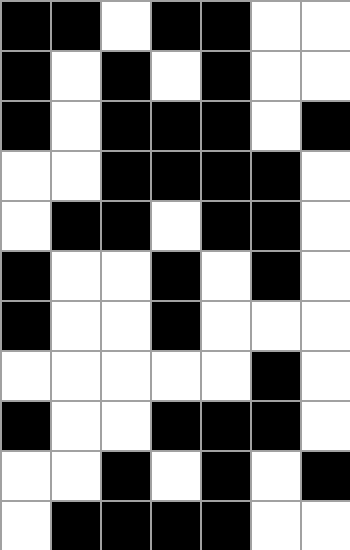[["black", "black", "white", "black", "black", "white", "white"], ["black", "white", "black", "white", "black", "white", "white"], ["black", "white", "black", "black", "black", "white", "black"], ["white", "white", "black", "black", "black", "black", "white"], ["white", "black", "black", "white", "black", "black", "white"], ["black", "white", "white", "black", "white", "black", "white"], ["black", "white", "white", "black", "white", "white", "white"], ["white", "white", "white", "white", "white", "black", "white"], ["black", "white", "white", "black", "black", "black", "white"], ["white", "white", "black", "white", "black", "white", "black"], ["white", "black", "black", "black", "black", "white", "white"]]